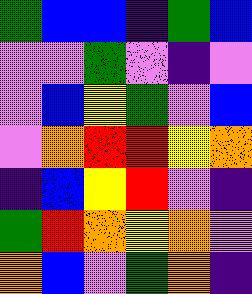[["green", "blue", "blue", "indigo", "green", "blue"], ["violet", "violet", "green", "violet", "indigo", "violet"], ["violet", "blue", "yellow", "green", "violet", "blue"], ["violet", "orange", "red", "red", "yellow", "orange"], ["indigo", "blue", "yellow", "red", "violet", "indigo"], ["green", "red", "orange", "yellow", "orange", "violet"], ["orange", "blue", "violet", "green", "orange", "indigo"]]